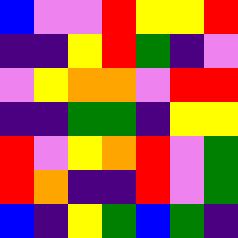[["blue", "violet", "violet", "red", "yellow", "yellow", "red"], ["indigo", "indigo", "yellow", "red", "green", "indigo", "violet"], ["violet", "yellow", "orange", "orange", "violet", "red", "red"], ["indigo", "indigo", "green", "green", "indigo", "yellow", "yellow"], ["red", "violet", "yellow", "orange", "red", "violet", "green"], ["red", "orange", "indigo", "indigo", "red", "violet", "green"], ["blue", "indigo", "yellow", "green", "blue", "green", "indigo"]]